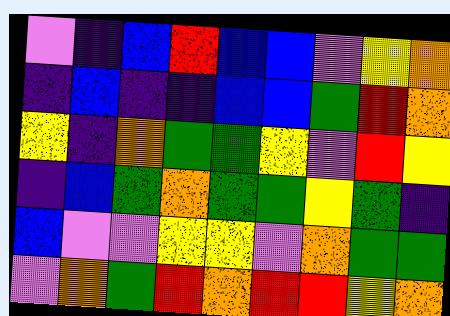[["violet", "indigo", "blue", "red", "blue", "blue", "violet", "yellow", "orange"], ["indigo", "blue", "indigo", "indigo", "blue", "blue", "green", "red", "orange"], ["yellow", "indigo", "orange", "green", "green", "yellow", "violet", "red", "yellow"], ["indigo", "blue", "green", "orange", "green", "green", "yellow", "green", "indigo"], ["blue", "violet", "violet", "yellow", "yellow", "violet", "orange", "green", "green"], ["violet", "orange", "green", "red", "orange", "red", "red", "yellow", "orange"]]